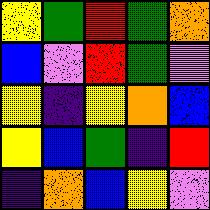[["yellow", "green", "red", "green", "orange"], ["blue", "violet", "red", "green", "violet"], ["yellow", "indigo", "yellow", "orange", "blue"], ["yellow", "blue", "green", "indigo", "red"], ["indigo", "orange", "blue", "yellow", "violet"]]